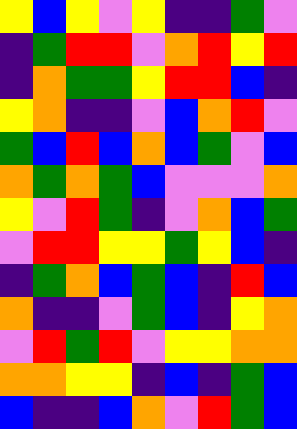[["yellow", "blue", "yellow", "violet", "yellow", "indigo", "indigo", "green", "violet"], ["indigo", "green", "red", "red", "violet", "orange", "red", "yellow", "red"], ["indigo", "orange", "green", "green", "yellow", "red", "red", "blue", "indigo"], ["yellow", "orange", "indigo", "indigo", "violet", "blue", "orange", "red", "violet"], ["green", "blue", "red", "blue", "orange", "blue", "green", "violet", "blue"], ["orange", "green", "orange", "green", "blue", "violet", "violet", "violet", "orange"], ["yellow", "violet", "red", "green", "indigo", "violet", "orange", "blue", "green"], ["violet", "red", "red", "yellow", "yellow", "green", "yellow", "blue", "indigo"], ["indigo", "green", "orange", "blue", "green", "blue", "indigo", "red", "blue"], ["orange", "indigo", "indigo", "violet", "green", "blue", "indigo", "yellow", "orange"], ["violet", "red", "green", "red", "violet", "yellow", "yellow", "orange", "orange"], ["orange", "orange", "yellow", "yellow", "indigo", "blue", "indigo", "green", "blue"], ["blue", "indigo", "indigo", "blue", "orange", "violet", "red", "green", "blue"]]